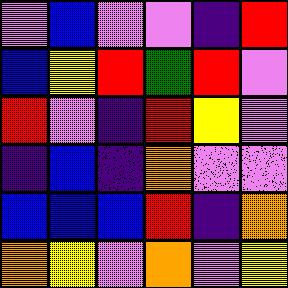[["violet", "blue", "violet", "violet", "indigo", "red"], ["blue", "yellow", "red", "green", "red", "violet"], ["red", "violet", "indigo", "red", "yellow", "violet"], ["indigo", "blue", "indigo", "orange", "violet", "violet"], ["blue", "blue", "blue", "red", "indigo", "orange"], ["orange", "yellow", "violet", "orange", "violet", "yellow"]]